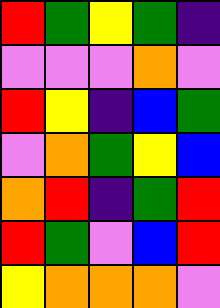[["red", "green", "yellow", "green", "indigo"], ["violet", "violet", "violet", "orange", "violet"], ["red", "yellow", "indigo", "blue", "green"], ["violet", "orange", "green", "yellow", "blue"], ["orange", "red", "indigo", "green", "red"], ["red", "green", "violet", "blue", "red"], ["yellow", "orange", "orange", "orange", "violet"]]